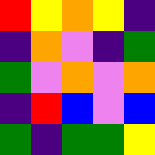[["red", "yellow", "orange", "yellow", "indigo"], ["indigo", "orange", "violet", "indigo", "green"], ["green", "violet", "orange", "violet", "orange"], ["indigo", "red", "blue", "violet", "blue"], ["green", "indigo", "green", "green", "yellow"]]